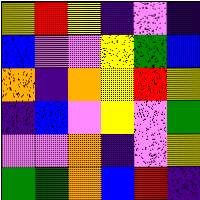[["yellow", "red", "yellow", "indigo", "violet", "indigo"], ["blue", "violet", "violet", "yellow", "green", "blue"], ["orange", "indigo", "orange", "yellow", "red", "yellow"], ["indigo", "blue", "violet", "yellow", "violet", "green"], ["violet", "violet", "orange", "indigo", "violet", "yellow"], ["green", "green", "orange", "blue", "red", "indigo"]]